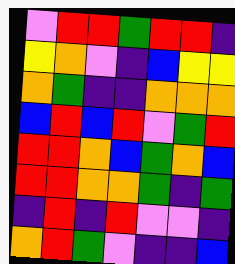[["violet", "red", "red", "green", "red", "red", "indigo"], ["yellow", "orange", "violet", "indigo", "blue", "yellow", "yellow"], ["orange", "green", "indigo", "indigo", "orange", "orange", "orange"], ["blue", "red", "blue", "red", "violet", "green", "red"], ["red", "red", "orange", "blue", "green", "orange", "blue"], ["red", "red", "orange", "orange", "green", "indigo", "green"], ["indigo", "red", "indigo", "red", "violet", "violet", "indigo"], ["orange", "red", "green", "violet", "indigo", "indigo", "blue"]]